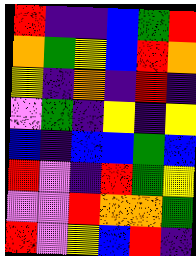[["red", "indigo", "indigo", "blue", "green", "red"], ["orange", "green", "yellow", "blue", "red", "orange"], ["yellow", "indigo", "orange", "indigo", "red", "indigo"], ["violet", "green", "indigo", "yellow", "indigo", "yellow"], ["blue", "indigo", "blue", "blue", "green", "blue"], ["red", "violet", "indigo", "red", "green", "yellow"], ["violet", "violet", "red", "orange", "orange", "green"], ["red", "violet", "yellow", "blue", "red", "indigo"]]